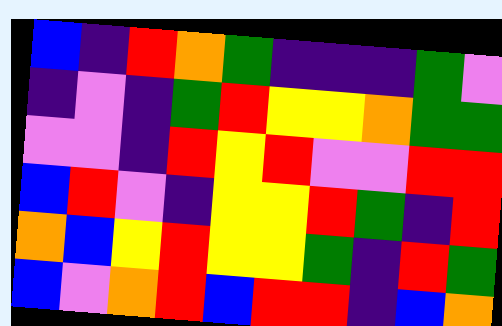[["blue", "indigo", "red", "orange", "green", "indigo", "indigo", "indigo", "green", "violet"], ["indigo", "violet", "indigo", "green", "red", "yellow", "yellow", "orange", "green", "green"], ["violet", "violet", "indigo", "red", "yellow", "red", "violet", "violet", "red", "red"], ["blue", "red", "violet", "indigo", "yellow", "yellow", "red", "green", "indigo", "red"], ["orange", "blue", "yellow", "red", "yellow", "yellow", "green", "indigo", "red", "green"], ["blue", "violet", "orange", "red", "blue", "red", "red", "indigo", "blue", "orange"]]